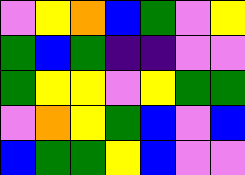[["violet", "yellow", "orange", "blue", "green", "violet", "yellow"], ["green", "blue", "green", "indigo", "indigo", "violet", "violet"], ["green", "yellow", "yellow", "violet", "yellow", "green", "green"], ["violet", "orange", "yellow", "green", "blue", "violet", "blue"], ["blue", "green", "green", "yellow", "blue", "violet", "violet"]]